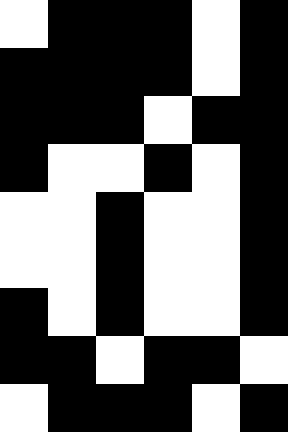[["white", "black", "black", "black", "white", "black"], ["black", "black", "black", "black", "white", "black"], ["black", "black", "black", "white", "black", "black"], ["black", "white", "white", "black", "white", "black"], ["white", "white", "black", "white", "white", "black"], ["white", "white", "black", "white", "white", "black"], ["black", "white", "black", "white", "white", "black"], ["black", "black", "white", "black", "black", "white"], ["white", "black", "black", "black", "white", "black"]]